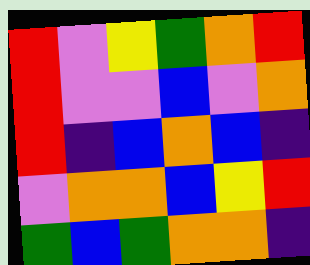[["red", "violet", "yellow", "green", "orange", "red"], ["red", "violet", "violet", "blue", "violet", "orange"], ["red", "indigo", "blue", "orange", "blue", "indigo"], ["violet", "orange", "orange", "blue", "yellow", "red"], ["green", "blue", "green", "orange", "orange", "indigo"]]